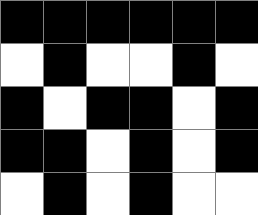[["black", "black", "black", "black", "black", "black"], ["white", "black", "white", "white", "black", "white"], ["black", "white", "black", "black", "white", "black"], ["black", "black", "white", "black", "white", "black"], ["white", "black", "white", "black", "white", "white"]]